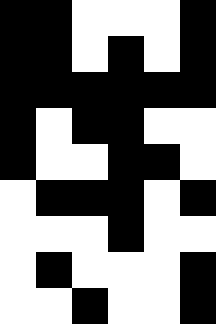[["black", "black", "white", "white", "white", "black"], ["black", "black", "white", "black", "white", "black"], ["black", "black", "black", "black", "black", "black"], ["black", "white", "black", "black", "white", "white"], ["black", "white", "white", "black", "black", "white"], ["white", "black", "black", "black", "white", "black"], ["white", "white", "white", "black", "white", "white"], ["white", "black", "white", "white", "white", "black"], ["white", "white", "black", "white", "white", "black"]]